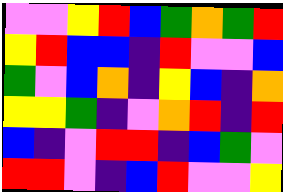[["violet", "violet", "yellow", "red", "blue", "green", "orange", "green", "red"], ["yellow", "red", "blue", "blue", "indigo", "red", "violet", "violet", "blue"], ["green", "violet", "blue", "orange", "indigo", "yellow", "blue", "indigo", "orange"], ["yellow", "yellow", "green", "indigo", "violet", "orange", "red", "indigo", "red"], ["blue", "indigo", "violet", "red", "red", "indigo", "blue", "green", "violet"], ["red", "red", "violet", "indigo", "blue", "red", "violet", "violet", "yellow"]]